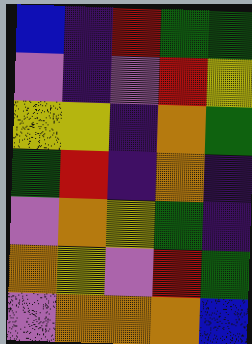[["blue", "indigo", "red", "green", "green"], ["violet", "indigo", "violet", "red", "yellow"], ["yellow", "yellow", "indigo", "orange", "green"], ["green", "red", "indigo", "orange", "indigo"], ["violet", "orange", "yellow", "green", "indigo"], ["orange", "yellow", "violet", "red", "green"], ["violet", "orange", "orange", "orange", "blue"]]